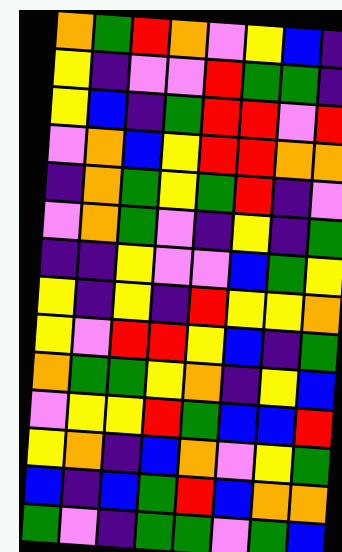[["orange", "green", "red", "orange", "violet", "yellow", "blue", "indigo"], ["yellow", "indigo", "violet", "violet", "red", "green", "green", "indigo"], ["yellow", "blue", "indigo", "green", "red", "red", "violet", "red"], ["violet", "orange", "blue", "yellow", "red", "red", "orange", "orange"], ["indigo", "orange", "green", "yellow", "green", "red", "indigo", "violet"], ["violet", "orange", "green", "violet", "indigo", "yellow", "indigo", "green"], ["indigo", "indigo", "yellow", "violet", "violet", "blue", "green", "yellow"], ["yellow", "indigo", "yellow", "indigo", "red", "yellow", "yellow", "orange"], ["yellow", "violet", "red", "red", "yellow", "blue", "indigo", "green"], ["orange", "green", "green", "yellow", "orange", "indigo", "yellow", "blue"], ["violet", "yellow", "yellow", "red", "green", "blue", "blue", "red"], ["yellow", "orange", "indigo", "blue", "orange", "violet", "yellow", "green"], ["blue", "indigo", "blue", "green", "red", "blue", "orange", "orange"], ["green", "violet", "indigo", "green", "green", "violet", "green", "blue"]]